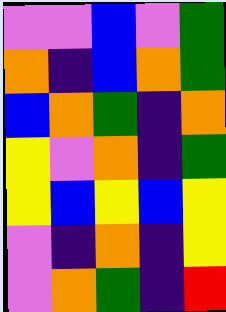[["violet", "violet", "blue", "violet", "green"], ["orange", "indigo", "blue", "orange", "green"], ["blue", "orange", "green", "indigo", "orange"], ["yellow", "violet", "orange", "indigo", "green"], ["yellow", "blue", "yellow", "blue", "yellow"], ["violet", "indigo", "orange", "indigo", "yellow"], ["violet", "orange", "green", "indigo", "red"]]